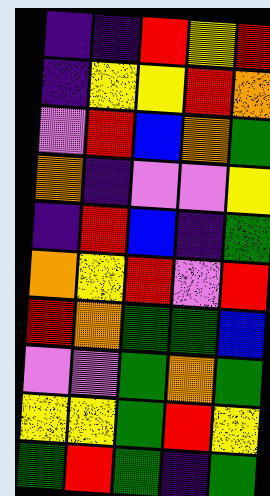[["indigo", "indigo", "red", "yellow", "red"], ["indigo", "yellow", "yellow", "red", "orange"], ["violet", "red", "blue", "orange", "green"], ["orange", "indigo", "violet", "violet", "yellow"], ["indigo", "red", "blue", "indigo", "green"], ["orange", "yellow", "red", "violet", "red"], ["red", "orange", "green", "green", "blue"], ["violet", "violet", "green", "orange", "green"], ["yellow", "yellow", "green", "red", "yellow"], ["green", "red", "green", "indigo", "green"]]